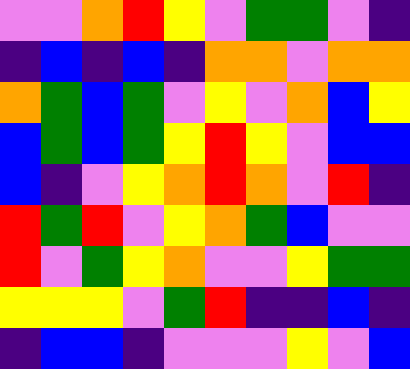[["violet", "violet", "orange", "red", "yellow", "violet", "green", "green", "violet", "indigo"], ["indigo", "blue", "indigo", "blue", "indigo", "orange", "orange", "violet", "orange", "orange"], ["orange", "green", "blue", "green", "violet", "yellow", "violet", "orange", "blue", "yellow"], ["blue", "green", "blue", "green", "yellow", "red", "yellow", "violet", "blue", "blue"], ["blue", "indigo", "violet", "yellow", "orange", "red", "orange", "violet", "red", "indigo"], ["red", "green", "red", "violet", "yellow", "orange", "green", "blue", "violet", "violet"], ["red", "violet", "green", "yellow", "orange", "violet", "violet", "yellow", "green", "green"], ["yellow", "yellow", "yellow", "violet", "green", "red", "indigo", "indigo", "blue", "indigo"], ["indigo", "blue", "blue", "indigo", "violet", "violet", "violet", "yellow", "violet", "blue"]]